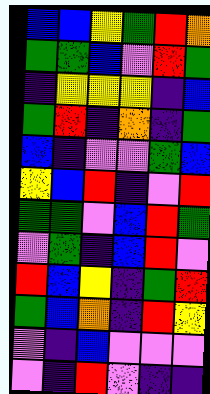[["blue", "blue", "yellow", "green", "red", "orange"], ["green", "green", "blue", "violet", "red", "green"], ["indigo", "yellow", "yellow", "yellow", "indigo", "blue"], ["green", "red", "indigo", "orange", "indigo", "green"], ["blue", "indigo", "violet", "violet", "green", "blue"], ["yellow", "blue", "red", "indigo", "violet", "red"], ["green", "green", "violet", "blue", "red", "green"], ["violet", "green", "indigo", "blue", "red", "violet"], ["red", "blue", "yellow", "indigo", "green", "red"], ["green", "blue", "orange", "indigo", "red", "yellow"], ["violet", "indigo", "blue", "violet", "violet", "violet"], ["violet", "indigo", "red", "violet", "indigo", "indigo"]]